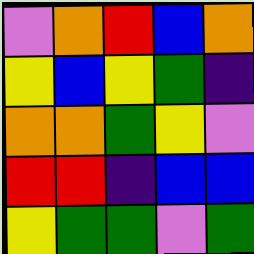[["violet", "orange", "red", "blue", "orange"], ["yellow", "blue", "yellow", "green", "indigo"], ["orange", "orange", "green", "yellow", "violet"], ["red", "red", "indigo", "blue", "blue"], ["yellow", "green", "green", "violet", "green"]]